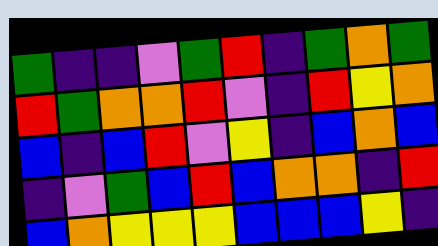[["green", "indigo", "indigo", "violet", "green", "red", "indigo", "green", "orange", "green"], ["red", "green", "orange", "orange", "red", "violet", "indigo", "red", "yellow", "orange"], ["blue", "indigo", "blue", "red", "violet", "yellow", "indigo", "blue", "orange", "blue"], ["indigo", "violet", "green", "blue", "red", "blue", "orange", "orange", "indigo", "red"], ["blue", "orange", "yellow", "yellow", "yellow", "blue", "blue", "blue", "yellow", "indigo"]]